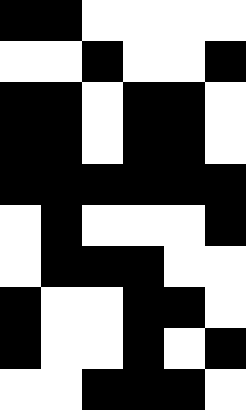[["black", "black", "white", "white", "white", "white"], ["white", "white", "black", "white", "white", "black"], ["black", "black", "white", "black", "black", "white"], ["black", "black", "white", "black", "black", "white"], ["black", "black", "black", "black", "black", "black"], ["white", "black", "white", "white", "white", "black"], ["white", "black", "black", "black", "white", "white"], ["black", "white", "white", "black", "black", "white"], ["black", "white", "white", "black", "white", "black"], ["white", "white", "black", "black", "black", "white"]]